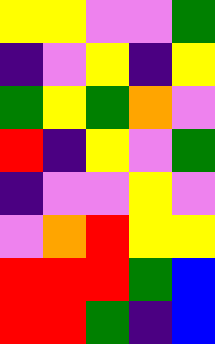[["yellow", "yellow", "violet", "violet", "green"], ["indigo", "violet", "yellow", "indigo", "yellow"], ["green", "yellow", "green", "orange", "violet"], ["red", "indigo", "yellow", "violet", "green"], ["indigo", "violet", "violet", "yellow", "violet"], ["violet", "orange", "red", "yellow", "yellow"], ["red", "red", "red", "green", "blue"], ["red", "red", "green", "indigo", "blue"]]